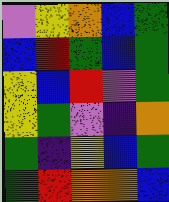[["violet", "yellow", "orange", "blue", "green"], ["blue", "red", "green", "blue", "green"], ["yellow", "blue", "red", "violet", "green"], ["yellow", "green", "violet", "indigo", "orange"], ["green", "indigo", "yellow", "blue", "green"], ["green", "red", "orange", "orange", "blue"]]